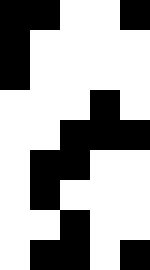[["black", "black", "white", "white", "black"], ["black", "white", "white", "white", "white"], ["black", "white", "white", "white", "white"], ["white", "white", "white", "black", "white"], ["white", "white", "black", "black", "black"], ["white", "black", "black", "white", "white"], ["white", "black", "white", "white", "white"], ["white", "white", "black", "white", "white"], ["white", "black", "black", "white", "black"]]